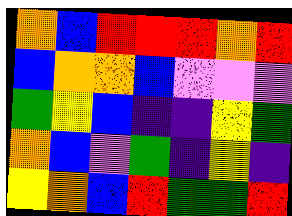[["orange", "blue", "red", "red", "red", "orange", "red"], ["blue", "orange", "orange", "blue", "violet", "violet", "violet"], ["green", "yellow", "blue", "indigo", "indigo", "yellow", "green"], ["orange", "blue", "violet", "green", "indigo", "yellow", "indigo"], ["yellow", "orange", "blue", "red", "green", "green", "red"]]